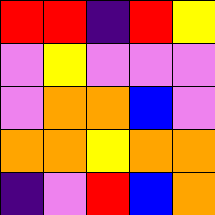[["red", "red", "indigo", "red", "yellow"], ["violet", "yellow", "violet", "violet", "violet"], ["violet", "orange", "orange", "blue", "violet"], ["orange", "orange", "yellow", "orange", "orange"], ["indigo", "violet", "red", "blue", "orange"]]